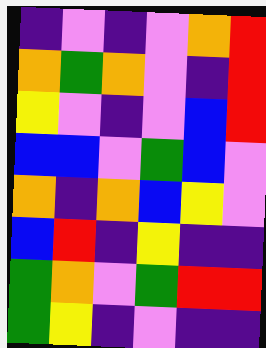[["indigo", "violet", "indigo", "violet", "orange", "red"], ["orange", "green", "orange", "violet", "indigo", "red"], ["yellow", "violet", "indigo", "violet", "blue", "red"], ["blue", "blue", "violet", "green", "blue", "violet"], ["orange", "indigo", "orange", "blue", "yellow", "violet"], ["blue", "red", "indigo", "yellow", "indigo", "indigo"], ["green", "orange", "violet", "green", "red", "red"], ["green", "yellow", "indigo", "violet", "indigo", "indigo"]]